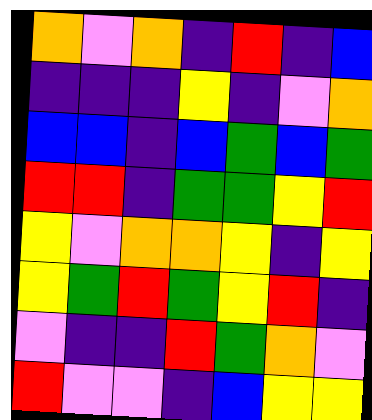[["orange", "violet", "orange", "indigo", "red", "indigo", "blue"], ["indigo", "indigo", "indigo", "yellow", "indigo", "violet", "orange"], ["blue", "blue", "indigo", "blue", "green", "blue", "green"], ["red", "red", "indigo", "green", "green", "yellow", "red"], ["yellow", "violet", "orange", "orange", "yellow", "indigo", "yellow"], ["yellow", "green", "red", "green", "yellow", "red", "indigo"], ["violet", "indigo", "indigo", "red", "green", "orange", "violet"], ["red", "violet", "violet", "indigo", "blue", "yellow", "yellow"]]